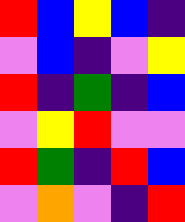[["red", "blue", "yellow", "blue", "indigo"], ["violet", "blue", "indigo", "violet", "yellow"], ["red", "indigo", "green", "indigo", "blue"], ["violet", "yellow", "red", "violet", "violet"], ["red", "green", "indigo", "red", "blue"], ["violet", "orange", "violet", "indigo", "red"]]